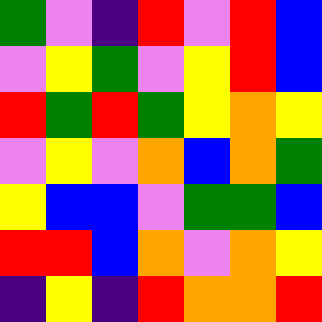[["green", "violet", "indigo", "red", "violet", "red", "blue"], ["violet", "yellow", "green", "violet", "yellow", "red", "blue"], ["red", "green", "red", "green", "yellow", "orange", "yellow"], ["violet", "yellow", "violet", "orange", "blue", "orange", "green"], ["yellow", "blue", "blue", "violet", "green", "green", "blue"], ["red", "red", "blue", "orange", "violet", "orange", "yellow"], ["indigo", "yellow", "indigo", "red", "orange", "orange", "red"]]